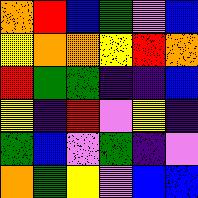[["orange", "red", "blue", "green", "violet", "blue"], ["yellow", "orange", "orange", "yellow", "red", "orange"], ["red", "green", "green", "indigo", "indigo", "blue"], ["yellow", "indigo", "red", "violet", "yellow", "indigo"], ["green", "blue", "violet", "green", "indigo", "violet"], ["orange", "green", "yellow", "violet", "blue", "blue"]]